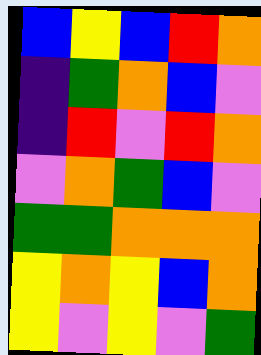[["blue", "yellow", "blue", "red", "orange"], ["indigo", "green", "orange", "blue", "violet"], ["indigo", "red", "violet", "red", "orange"], ["violet", "orange", "green", "blue", "violet"], ["green", "green", "orange", "orange", "orange"], ["yellow", "orange", "yellow", "blue", "orange"], ["yellow", "violet", "yellow", "violet", "green"]]